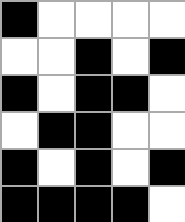[["black", "white", "white", "white", "white"], ["white", "white", "black", "white", "black"], ["black", "white", "black", "black", "white"], ["white", "black", "black", "white", "white"], ["black", "white", "black", "white", "black"], ["black", "black", "black", "black", "white"]]